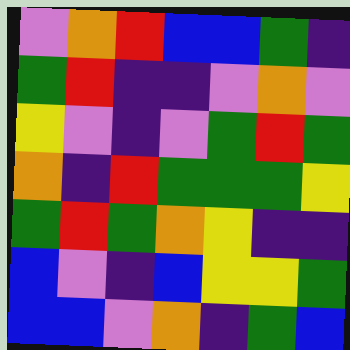[["violet", "orange", "red", "blue", "blue", "green", "indigo"], ["green", "red", "indigo", "indigo", "violet", "orange", "violet"], ["yellow", "violet", "indigo", "violet", "green", "red", "green"], ["orange", "indigo", "red", "green", "green", "green", "yellow"], ["green", "red", "green", "orange", "yellow", "indigo", "indigo"], ["blue", "violet", "indigo", "blue", "yellow", "yellow", "green"], ["blue", "blue", "violet", "orange", "indigo", "green", "blue"]]